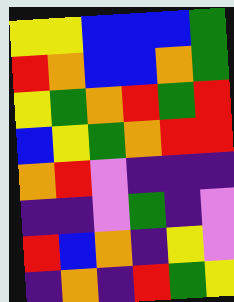[["yellow", "yellow", "blue", "blue", "blue", "green"], ["red", "orange", "blue", "blue", "orange", "green"], ["yellow", "green", "orange", "red", "green", "red"], ["blue", "yellow", "green", "orange", "red", "red"], ["orange", "red", "violet", "indigo", "indigo", "indigo"], ["indigo", "indigo", "violet", "green", "indigo", "violet"], ["red", "blue", "orange", "indigo", "yellow", "violet"], ["indigo", "orange", "indigo", "red", "green", "yellow"]]